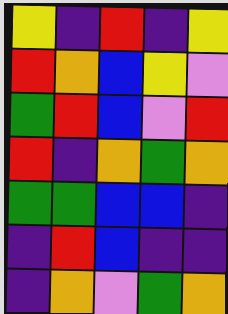[["yellow", "indigo", "red", "indigo", "yellow"], ["red", "orange", "blue", "yellow", "violet"], ["green", "red", "blue", "violet", "red"], ["red", "indigo", "orange", "green", "orange"], ["green", "green", "blue", "blue", "indigo"], ["indigo", "red", "blue", "indigo", "indigo"], ["indigo", "orange", "violet", "green", "orange"]]